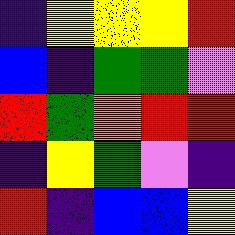[["indigo", "yellow", "yellow", "yellow", "red"], ["blue", "indigo", "green", "green", "violet"], ["red", "green", "orange", "red", "red"], ["indigo", "yellow", "green", "violet", "indigo"], ["red", "indigo", "blue", "blue", "yellow"]]